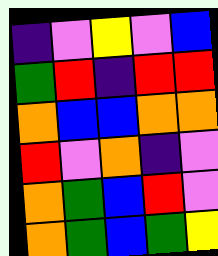[["indigo", "violet", "yellow", "violet", "blue"], ["green", "red", "indigo", "red", "red"], ["orange", "blue", "blue", "orange", "orange"], ["red", "violet", "orange", "indigo", "violet"], ["orange", "green", "blue", "red", "violet"], ["orange", "green", "blue", "green", "yellow"]]